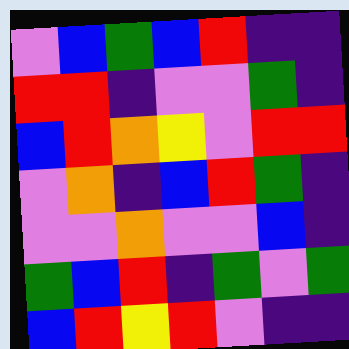[["violet", "blue", "green", "blue", "red", "indigo", "indigo"], ["red", "red", "indigo", "violet", "violet", "green", "indigo"], ["blue", "red", "orange", "yellow", "violet", "red", "red"], ["violet", "orange", "indigo", "blue", "red", "green", "indigo"], ["violet", "violet", "orange", "violet", "violet", "blue", "indigo"], ["green", "blue", "red", "indigo", "green", "violet", "green"], ["blue", "red", "yellow", "red", "violet", "indigo", "indigo"]]